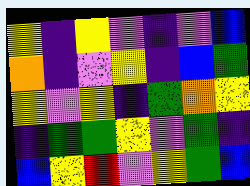[["yellow", "indigo", "yellow", "violet", "indigo", "violet", "blue"], ["orange", "indigo", "violet", "yellow", "indigo", "blue", "green"], ["yellow", "violet", "yellow", "indigo", "green", "orange", "yellow"], ["indigo", "green", "green", "yellow", "violet", "green", "indigo"], ["blue", "yellow", "red", "violet", "yellow", "green", "blue"]]